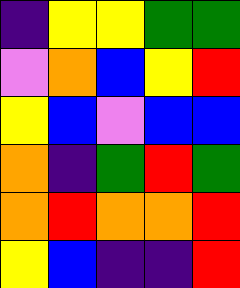[["indigo", "yellow", "yellow", "green", "green"], ["violet", "orange", "blue", "yellow", "red"], ["yellow", "blue", "violet", "blue", "blue"], ["orange", "indigo", "green", "red", "green"], ["orange", "red", "orange", "orange", "red"], ["yellow", "blue", "indigo", "indigo", "red"]]